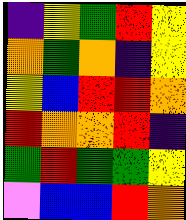[["indigo", "yellow", "green", "red", "yellow"], ["orange", "green", "orange", "indigo", "yellow"], ["yellow", "blue", "red", "red", "orange"], ["red", "orange", "orange", "red", "indigo"], ["green", "red", "green", "green", "yellow"], ["violet", "blue", "blue", "red", "orange"]]